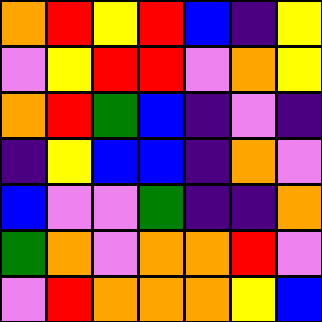[["orange", "red", "yellow", "red", "blue", "indigo", "yellow"], ["violet", "yellow", "red", "red", "violet", "orange", "yellow"], ["orange", "red", "green", "blue", "indigo", "violet", "indigo"], ["indigo", "yellow", "blue", "blue", "indigo", "orange", "violet"], ["blue", "violet", "violet", "green", "indigo", "indigo", "orange"], ["green", "orange", "violet", "orange", "orange", "red", "violet"], ["violet", "red", "orange", "orange", "orange", "yellow", "blue"]]